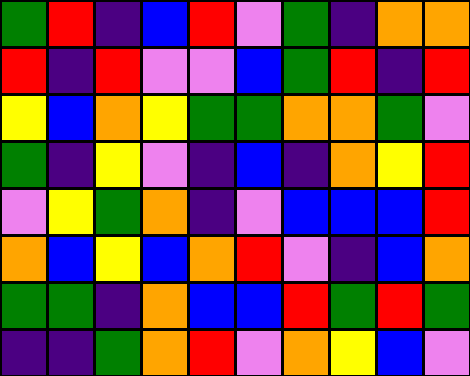[["green", "red", "indigo", "blue", "red", "violet", "green", "indigo", "orange", "orange"], ["red", "indigo", "red", "violet", "violet", "blue", "green", "red", "indigo", "red"], ["yellow", "blue", "orange", "yellow", "green", "green", "orange", "orange", "green", "violet"], ["green", "indigo", "yellow", "violet", "indigo", "blue", "indigo", "orange", "yellow", "red"], ["violet", "yellow", "green", "orange", "indigo", "violet", "blue", "blue", "blue", "red"], ["orange", "blue", "yellow", "blue", "orange", "red", "violet", "indigo", "blue", "orange"], ["green", "green", "indigo", "orange", "blue", "blue", "red", "green", "red", "green"], ["indigo", "indigo", "green", "orange", "red", "violet", "orange", "yellow", "blue", "violet"]]